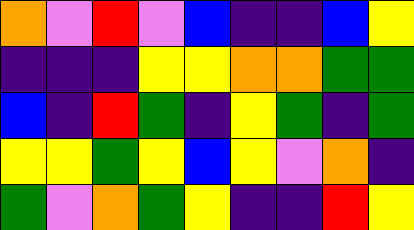[["orange", "violet", "red", "violet", "blue", "indigo", "indigo", "blue", "yellow"], ["indigo", "indigo", "indigo", "yellow", "yellow", "orange", "orange", "green", "green"], ["blue", "indigo", "red", "green", "indigo", "yellow", "green", "indigo", "green"], ["yellow", "yellow", "green", "yellow", "blue", "yellow", "violet", "orange", "indigo"], ["green", "violet", "orange", "green", "yellow", "indigo", "indigo", "red", "yellow"]]